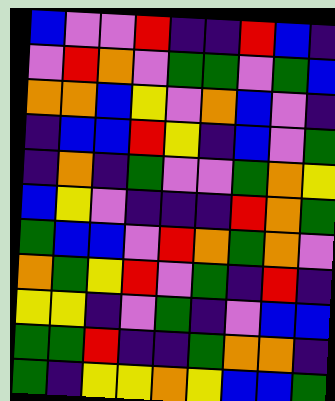[["blue", "violet", "violet", "red", "indigo", "indigo", "red", "blue", "indigo"], ["violet", "red", "orange", "violet", "green", "green", "violet", "green", "blue"], ["orange", "orange", "blue", "yellow", "violet", "orange", "blue", "violet", "indigo"], ["indigo", "blue", "blue", "red", "yellow", "indigo", "blue", "violet", "green"], ["indigo", "orange", "indigo", "green", "violet", "violet", "green", "orange", "yellow"], ["blue", "yellow", "violet", "indigo", "indigo", "indigo", "red", "orange", "green"], ["green", "blue", "blue", "violet", "red", "orange", "green", "orange", "violet"], ["orange", "green", "yellow", "red", "violet", "green", "indigo", "red", "indigo"], ["yellow", "yellow", "indigo", "violet", "green", "indigo", "violet", "blue", "blue"], ["green", "green", "red", "indigo", "indigo", "green", "orange", "orange", "indigo"], ["green", "indigo", "yellow", "yellow", "orange", "yellow", "blue", "blue", "green"]]